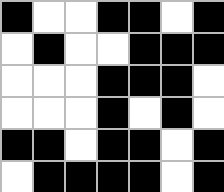[["black", "white", "white", "black", "black", "white", "black"], ["white", "black", "white", "white", "black", "black", "black"], ["white", "white", "white", "black", "black", "black", "white"], ["white", "white", "white", "black", "white", "black", "white"], ["black", "black", "white", "black", "black", "white", "black"], ["white", "black", "black", "black", "black", "white", "black"]]